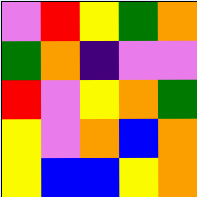[["violet", "red", "yellow", "green", "orange"], ["green", "orange", "indigo", "violet", "violet"], ["red", "violet", "yellow", "orange", "green"], ["yellow", "violet", "orange", "blue", "orange"], ["yellow", "blue", "blue", "yellow", "orange"]]